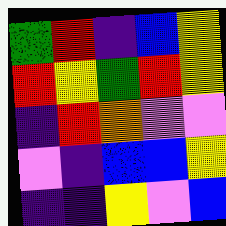[["green", "red", "indigo", "blue", "yellow"], ["red", "yellow", "green", "red", "yellow"], ["indigo", "red", "orange", "violet", "violet"], ["violet", "indigo", "blue", "blue", "yellow"], ["indigo", "indigo", "yellow", "violet", "blue"]]